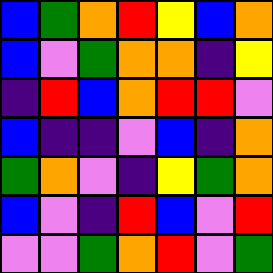[["blue", "green", "orange", "red", "yellow", "blue", "orange"], ["blue", "violet", "green", "orange", "orange", "indigo", "yellow"], ["indigo", "red", "blue", "orange", "red", "red", "violet"], ["blue", "indigo", "indigo", "violet", "blue", "indigo", "orange"], ["green", "orange", "violet", "indigo", "yellow", "green", "orange"], ["blue", "violet", "indigo", "red", "blue", "violet", "red"], ["violet", "violet", "green", "orange", "red", "violet", "green"]]